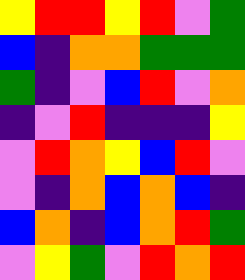[["yellow", "red", "red", "yellow", "red", "violet", "green"], ["blue", "indigo", "orange", "orange", "green", "green", "green"], ["green", "indigo", "violet", "blue", "red", "violet", "orange"], ["indigo", "violet", "red", "indigo", "indigo", "indigo", "yellow"], ["violet", "red", "orange", "yellow", "blue", "red", "violet"], ["violet", "indigo", "orange", "blue", "orange", "blue", "indigo"], ["blue", "orange", "indigo", "blue", "orange", "red", "green"], ["violet", "yellow", "green", "violet", "red", "orange", "red"]]